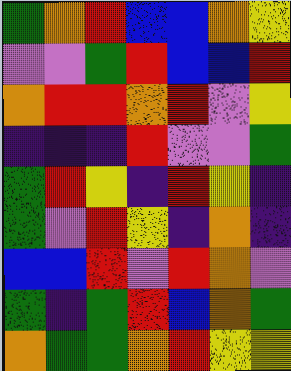[["green", "orange", "red", "blue", "blue", "orange", "yellow"], ["violet", "violet", "green", "red", "blue", "blue", "red"], ["orange", "red", "red", "orange", "red", "violet", "yellow"], ["indigo", "indigo", "indigo", "red", "violet", "violet", "green"], ["green", "red", "yellow", "indigo", "red", "yellow", "indigo"], ["green", "violet", "red", "yellow", "indigo", "orange", "indigo"], ["blue", "blue", "red", "violet", "red", "orange", "violet"], ["green", "indigo", "green", "red", "blue", "orange", "green"], ["orange", "green", "green", "orange", "red", "yellow", "yellow"]]